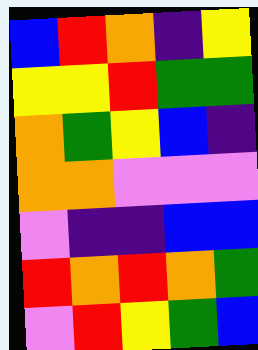[["blue", "red", "orange", "indigo", "yellow"], ["yellow", "yellow", "red", "green", "green"], ["orange", "green", "yellow", "blue", "indigo"], ["orange", "orange", "violet", "violet", "violet"], ["violet", "indigo", "indigo", "blue", "blue"], ["red", "orange", "red", "orange", "green"], ["violet", "red", "yellow", "green", "blue"]]